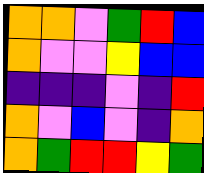[["orange", "orange", "violet", "green", "red", "blue"], ["orange", "violet", "violet", "yellow", "blue", "blue"], ["indigo", "indigo", "indigo", "violet", "indigo", "red"], ["orange", "violet", "blue", "violet", "indigo", "orange"], ["orange", "green", "red", "red", "yellow", "green"]]